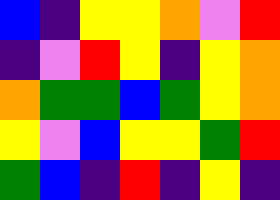[["blue", "indigo", "yellow", "yellow", "orange", "violet", "red"], ["indigo", "violet", "red", "yellow", "indigo", "yellow", "orange"], ["orange", "green", "green", "blue", "green", "yellow", "orange"], ["yellow", "violet", "blue", "yellow", "yellow", "green", "red"], ["green", "blue", "indigo", "red", "indigo", "yellow", "indigo"]]